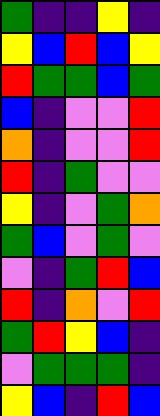[["green", "indigo", "indigo", "yellow", "indigo"], ["yellow", "blue", "red", "blue", "yellow"], ["red", "green", "green", "blue", "green"], ["blue", "indigo", "violet", "violet", "red"], ["orange", "indigo", "violet", "violet", "red"], ["red", "indigo", "green", "violet", "violet"], ["yellow", "indigo", "violet", "green", "orange"], ["green", "blue", "violet", "green", "violet"], ["violet", "indigo", "green", "red", "blue"], ["red", "indigo", "orange", "violet", "red"], ["green", "red", "yellow", "blue", "indigo"], ["violet", "green", "green", "green", "indigo"], ["yellow", "blue", "indigo", "red", "blue"]]